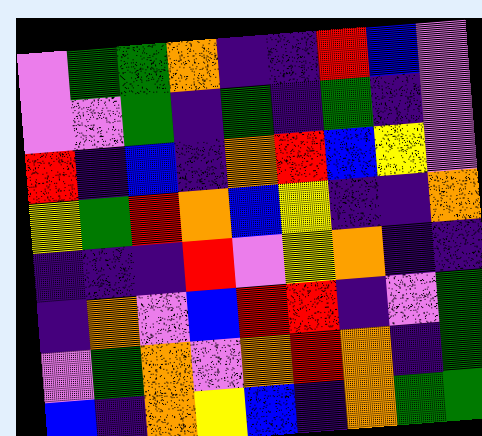[["violet", "green", "green", "orange", "indigo", "indigo", "red", "blue", "violet"], ["violet", "violet", "green", "indigo", "green", "indigo", "green", "indigo", "violet"], ["red", "indigo", "blue", "indigo", "orange", "red", "blue", "yellow", "violet"], ["yellow", "green", "red", "orange", "blue", "yellow", "indigo", "indigo", "orange"], ["indigo", "indigo", "indigo", "red", "violet", "yellow", "orange", "indigo", "indigo"], ["indigo", "orange", "violet", "blue", "red", "red", "indigo", "violet", "green"], ["violet", "green", "orange", "violet", "orange", "red", "orange", "indigo", "green"], ["blue", "indigo", "orange", "yellow", "blue", "indigo", "orange", "green", "green"]]